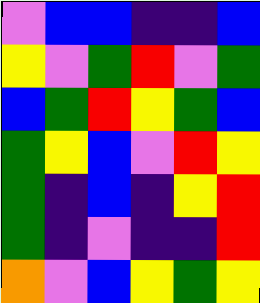[["violet", "blue", "blue", "indigo", "indigo", "blue"], ["yellow", "violet", "green", "red", "violet", "green"], ["blue", "green", "red", "yellow", "green", "blue"], ["green", "yellow", "blue", "violet", "red", "yellow"], ["green", "indigo", "blue", "indigo", "yellow", "red"], ["green", "indigo", "violet", "indigo", "indigo", "red"], ["orange", "violet", "blue", "yellow", "green", "yellow"]]